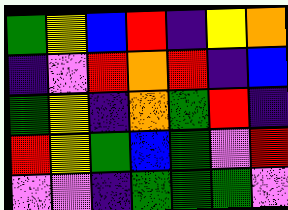[["green", "yellow", "blue", "red", "indigo", "yellow", "orange"], ["indigo", "violet", "red", "orange", "red", "indigo", "blue"], ["green", "yellow", "indigo", "orange", "green", "red", "indigo"], ["red", "yellow", "green", "blue", "green", "violet", "red"], ["violet", "violet", "indigo", "green", "green", "green", "violet"]]